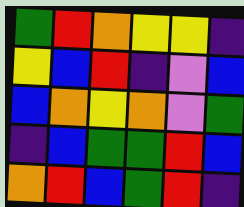[["green", "red", "orange", "yellow", "yellow", "indigo"], ["yellow", "blue", "red", "indigo", "violet", "blue"], ["blue", "orange", "yellow", "orange", "violet", "green"], ["indigo", "blue", "green", "green", "red", "blue"], ["orange", "red", "blue", "green", "red", "indigo"]]